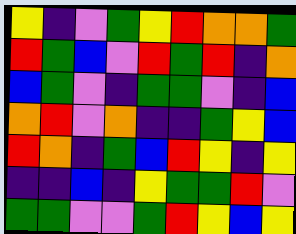[["yellow", "indigo", "violet", "green", "yellow", "red", "orange", "orange", "green"], ["red", "green", "blue", "violet", "red", "green", "red", "indigo", "orange"], ["blue", "green", "violet", "indigo", "green", "green", "violet", "indigo", "blue"], ["orange", "red", "violet", "orange", "indigo", "indigo", "green", "yellow", "blue"], ["red", "orange", "indigo", "green", "blue", "red", "yellow", "indigo", "yellow"], ["indigo", "indigo", "blue", "indigo", "yellow", "green", "green", "red", "violet"], ["green", "green", "violet", "violet", "green", "red", "yellow", "blue", "yellow"]]